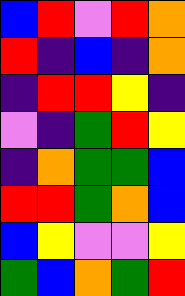[["blue", "red", "violet", "red", "orange"], ["red", "indigo", "blue", "indigo", "orange"], ["indigo", "red", "red", "yellow", "indigo"], ["violet", "indigo", "green", "red", "yellow"], ["indigo", "orange", "green", "green", "blue"], ["red", "red", "green", "orange", "blue"], ["blue", "yellow", "violet", "violet", "yellow"], ["green", "blue", "orange", "green", "red"]]